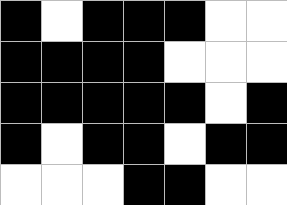[["black", "white", "black", "black", "black", "white", "white"], ["black", "black", "black", "black", "white", "white", "white"], ["black", "black", "black", "black", "black", "white", "black"], ["black", "white", "black", "black", "white", "black", "black"], ["white", "white", "white", "black", "black", "white", "white"]]